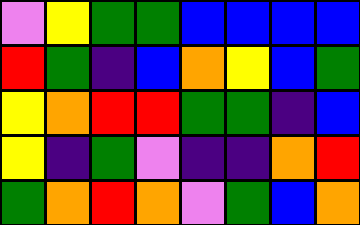[["violet", "yellow", "green", "green", "blue", "blue", "blue", "blue"], ["red", "green", "indigo", "blue", "orange", "yellow", "blue", "green"], ["yellow", "orange", "red", "red", "green", "green", "indigo", "blue"], ["yellow", "indigo", "green", "violet", "indigo", "indigo", "orange", "red"], ["green", "orange", "red", "orange", "violet", "green", "blue", "orange"]]